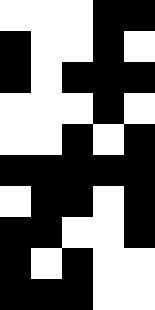[["white", "white", "white", "black", "black"], ["black", "white", "white", "black", "white"], ["black", "white", "black", "black", "black"], ["white", "white", "white", "black", "white"], ["white", "white", "black", "white", "black"], ["black", "black", "black", "black", "black"], ["white", "black", "black", "white", "black"], ["black", "black", "white", "white", "black"], ["black", "white", "black", "white", "white"], ["black", "black", "black", "white", "white"]]